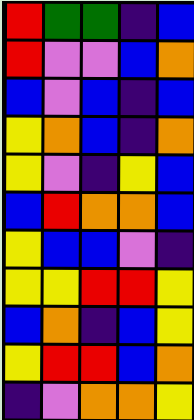[["red", "green", "green", "indigo", "blue"], ["red", "violet", "violet", "blue", "orange"], ["blue", "violet", "blue", "indigo", "blue"], ["yellow", "orange", "blue", "indigo", "orange"], ["yellow", "violet", "indigo", "yellow", "blue"], ["blue", "red", "orange", "orange", "blue"], ["yellow", "blue", "blue", "violet", "indigo"], ["yellow", "yellow", "red", "red", "yellow"], ["blue", "orange", "indigo", "blue", "yellow"], ["yellow", "red", "red", "blue", "orange"], ["indigo", "violet", "orange", "orange", "yellow"]]